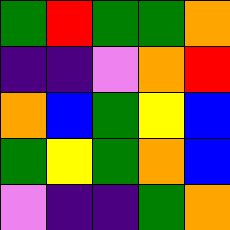[["green", "red", "green", "green", "orange"], ["indigo", "indigo", "violet", "orange", "red"], ["orange", "blue", "green", "yellow", "blue"], ["green", "yellow", "green", "orange", "blue"], ["violet", "indigo", "indigo", "green", "orange"]]